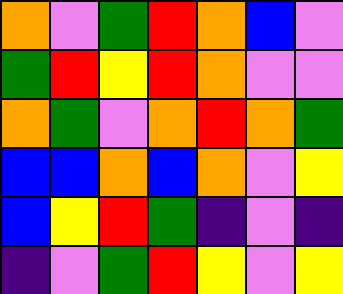[["orange", "violet", "green", "red", "orange", "blue", "violet"], ["green", "red", "yellow", "red", "orange", "violet", "violet"], ["orange", "green", "violet", "orange", "red", "orange", "green"], ["blue", "blue", "orange", "blue", "orange", "violet", "yellow"], ["blue", "yellow", "red", "green", "indigo", "violet", "indigo"], ["indigo", "violet", "green", "red", "yellow", "violet", "yellow"]]